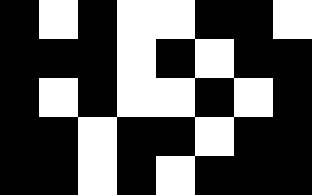[["black", "white", "black", "white", "white", "black", "black", "white"], ["black", "black", "black", "white", "black", "white", "black", "black"], ["black", "white", "black", "white", "white", "black", "white", "black"], ["black", "black", "white", "black", "black", "white", "black", "black"], ["black", "black", "white", "black", "white", "black", "black", "black"]]